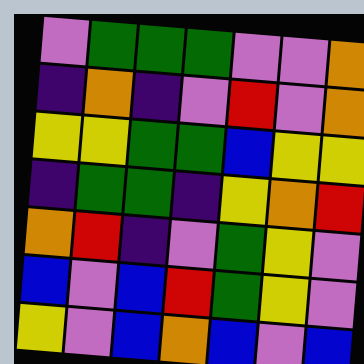[["violet", "green", "green", "green", "violet", "violet", "orange"], ["indigo", "orange", "indigo", "violet", "red", "violet", "orange"], ["yellow", "yellow", "green", "green", "blue", "yellow", "yellow"], ["indigo", "green", "green", "indigo", "yellow", "orange", "red"], ["orange", "red", "indigo", "violet", "green", "yellow", "violet"], ["blue", "violet", "blue", "red", "green", "yellow", "violet"], ["yellow", "violet", "blue", "orange", "blue", "violet", "blue"]]